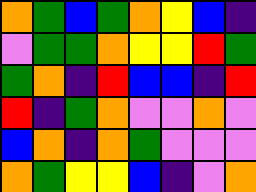[["orange", "green", "blue", "green", "orange", "yellow", "blue", "indigo"], ["violet", "green", "green", "orange", "yellow", "yellow", "red", "green"], ["green", "orange", "indigo", "red", "blue", "blue", "indigo", "red"], ["red", "indigo", "green", "orange", "violet", "violet", "orange", "violet"], ["blue", "orange", "indigo", "orange", "green", "violet", "violet", "violet"], ["orange", "green", "yellow", "yellow", "blue", "indigo", "violet", "orange"]]